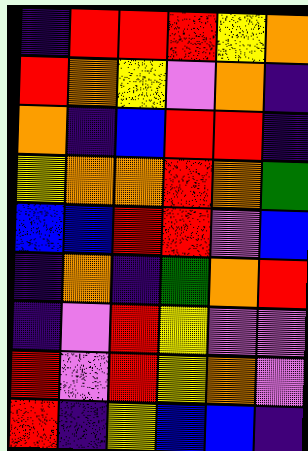[["indigo", "red", "red", "red", "yellow", "orange"], ["red", "orange", "yellow", "violet", "orange", "indigo"], ["orange", "indigo", "blue", "red", "red", "indigo"], ["yellow", "orange", "orange", "red", "orange", "green"], ["blue", "blue", "red", "red", "violet", "blue"], ["indigo", "orange", "indigo", "green", "orange", "red"], ["indigo", "violet", "red", "yellow", "violet", "violet"], ["red", "violet", "red", "yellow", "orange", "violet"], ["red", "indigo", "yellow", "blue", "blue", "indigo"]]